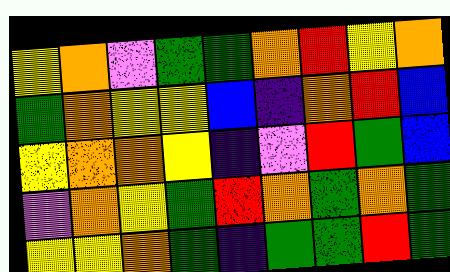[["yellow", "orange", "violet", "green", "green", "orange", "red", "yellow", "orange"], ["green", "orange", "yellow", "yellow", "blue", "indigo", "orange", "red", "blue"], ["yellow", "orange", "orange", "yellow", "indigo", "violet", "red", "green", "blue"], ["violet", "orange", "yellow", "green", "red", "orange", "green", "orange", "green"], ["yellow", "yellow", "orange", "green", "indigo", "green", "green", "red", "green"]]